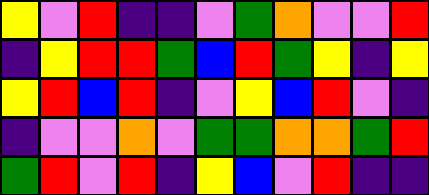[["yellow", "violet", "red", "indigo", "indigo", "violet", "green", "orange", "violet", "violet", "red"], ["indigo", "yellow", "red", "red", "green", "blue", "red", "green", "yellow", "indigo", "yellow"], ["yellow", "red", "blue", "red", "indigo", "violet", "yellow", "blue", "red", "violet", "indigo"], ["indigo", "violet", "violet", "orange", "violet", "green", "green", "orange", "orange", "green", "red"], ["green", "red", "violet", "red", "indigo", "yellow", "blue", "violet", "red", "indigo", "indigo"]]